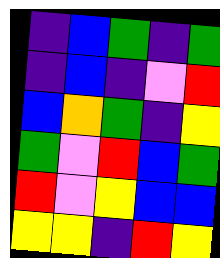[["indigo", "blue", "green", "indigo", "green"], ["indigo", "blue", "indigo", "violet", "red"], ["blue", "orange", "green", "indigo", "yellow"], ["green", "violet", "red", "blue", "green"], ["red", "violet", "yellow", "blue", "blue"], ["yellow", "yellow", "indigo", "red", "yellow"]]